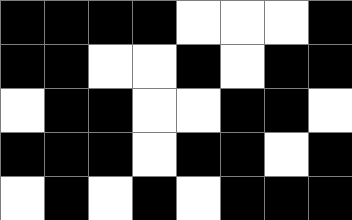[["black", "black", "black", "black", "white", "white", "white", "black"], ["black", "black", "white", "white", "black", "white", "black", "black"], ["white", "black", "black", "white", "white", "black", "black", "white"], ["black", "black", "black", "white", "black", "black", "white", "black"], ["white", "black", "white", "black", "white", "black", "black", "black"]]